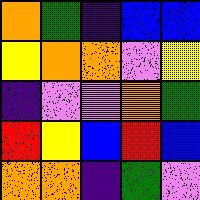[["orange", "green", "indigo", "blue", "blue"], ["yellow", "orange", "orange", "violet", "yellow"], ["indigo", "violet", "violet", "orange", "green"], ["red", "yellow", "blue", "red", "blue"], ["orange", "orange", "indigo", "green", "violet"]]